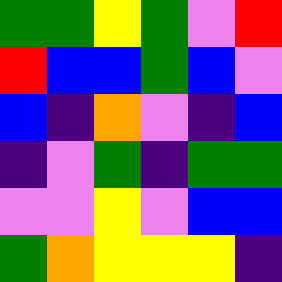[["green", "green", "yellow", "green", "violet", "red"], ["red", "blue", "blue", "green", "blue", "violet"], ["blue", "indigo", "orange", "violet", "indigo", "blue"], ["indigo", "violet", "green", "indigo", "green", "green"], ["violet", "violet", "yellow", "violet", "blue", "blue"], ["green", "orange", "yellow", "yellow", "yellow", "indigo"]]